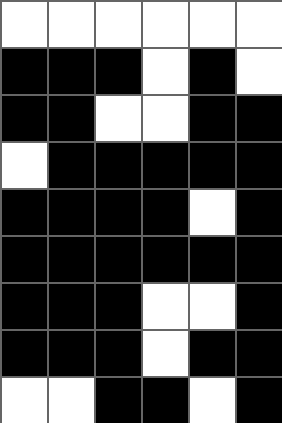[["white", "white", "white", "white", "white", "white"], ["black", "black", "black", "white", "black", "white"], ["black", "black", "white", "white", "black", "black"], ["white", "black", "black", "black", "black", "black"], ["black", "black", "black", "black", "white", "black"], ["black", "black", "black", "black", "black", "black"], ["black", "black", "black", "white", "white", "black"], ["black", "black", "black", "white", "black", "black"], ["white", "white", "black", "black", "white", "black"]]